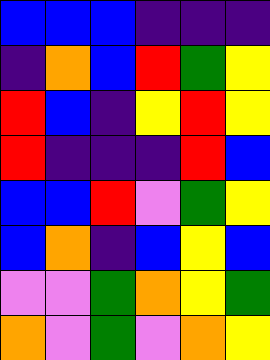[["blue", "blue", "blue", "indigo", "indigo", "indigo"], ["indigo", "orange", "blue", "red", "green", "yellow"], ["red", "blue", "indigo", "yellow", "red", "yellow"], ["red", "indigo", "indigo", "indigo", "red", "blue"], ["blue", "blue", "red", "violet", "green", "yellow"], ["blue", "orange", "indigo", "blue", "yellow", "blue"], ["violet", "violet", "green", "orange", "yellow", "green"], ["orange", "violet", "green", "violet", "orange", "yellow"]]